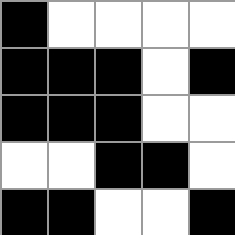[["black", "white", "white", "white", "white"], ["black", "black", "black", "white", "black"], ["black", "black", "black", "white", "white"], ["white", "white", "black", "black", "white"], ["black", "black", "white", "white", "black"]]